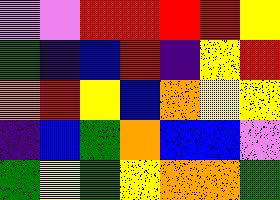[["violet", "violet", "red", "red", "red", "red", "yellow"], ["green", "indigo", "blue", "red", "indigo", "yellow", "red"], ["orange", "red", "yellow", "blue", "orange", "yellow", "yellow"], ["indigo", "blue", "green", "orange", "blue", "blue", "violet"], ["green", "yellow", "green", "yellow", "orange", "orange", "green"]]